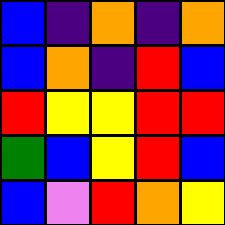[["blue", "indigo", "orange", "indigo", "orange"], ["blue", "orange", "indigo", "red", "blue"], ["red", "yellow", "yellow", "red", "red"], ["green", "blue", "yellow", "red", "blue"], ["blue", "violet", "red", "orange", "yellow"]]